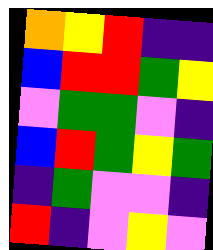[["orange", "yellow", "red", "indigo", "indigo"], ["blue", "red", "red", "green", "yellow"], ["violet", "green", "green", "violet", "indigo"], ["blue", "red", "green", "yellow", "green"], ["indigo", "green", "violet", "violet", "indigo"], ["red", "indigo", "violet", "yellow", "violet"]]